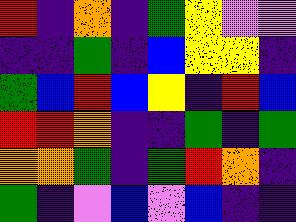[["red", "indigo", "orange", "indigo", "green", "yellow", "violet", "violet"], ["indigo", "indigo", "green", "indigo", "blue", "yellow", "yellow", "indigo"], ["green", "blue", "red", "blue", "yellow", "indigo", "red", "blue"], ["red", "red", "orange", "indigo", "indigo", "green", "indigo", "green"], ["orange", "orange", "green", "indigo", "green", "red", "orange", "indigo"], ["green", "indigo", "violet", "blue", "violet", "blue", "indigo", "indigo"]]